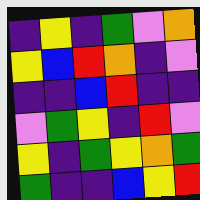[["indigo", "yellow", "indigo", "green", "violet", "orange"], ["yellow", "blue", "red", "orange", "indigo", "violet"], ["indigo", "indigo", "blue", "red", "indigo", "indigo"], ["violet", "green", "yellow", "indigo", "red", "violet"], ["yellow", "indigo", "green", "yellow", "orange", "green"], ["green", "indigo", "indigo", "blue", "yellow", "red"]]